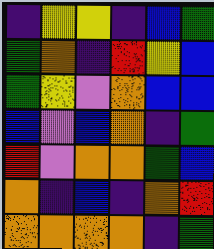[["indigo", "yellow", "yellow", "indigo", "blue", "green"], ["green", "orange", "indigo", "red", "yellow", "blue"], ["green", "yellow", "violet", "orange", "blue", "blue"], ["blue", "violet", "blue", "orange", "indigo", "green"], ["red", "violet", "orange", "orange", "green", "blue"], ["orange", "indigo", "blue", "indigo", "orange", "red"], ["orange", "orange", "orange", "orange", "indigo", "green"]]